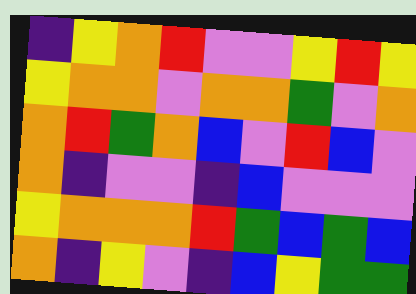[["indigo", "yellow", "orange", "red", "violet", "violet", "yellow", "red", "yellow"], ["yellow", "orange", "orange", "violet", "orange", "orange", "green", "violet", "orange"], ["orange", "red", "green", "orange", "blue", "violet", "red", "blue", "violet"], ["orange", "indigo", "violet", "violet", "indigo", "blue", "violet", "violet", "violet"], ["yellow", "orange", "orange", "orange", "red", "green", "blue", "green", "blue"], ["orange", "indigo", "yellow", "violet", "indigo", "blue", "yellow", "green", "green"]]